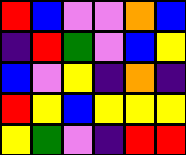[["red", "blue", "violet", "violet", "orange", "blue"], ["indigo", "red", "green", "violet", "blue", "yellow"], ["blue", "violet", "yellow", "indigo", "orange", "indigo"], ["red", "yellow", "blue", "yellow", "yellow", "yellow"], ["yellow", "green", "violet", "indigo", "red", "red"]]